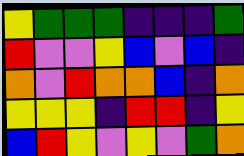[["yellow", "green", "green", "green", "indigo", "indigo", "indigo", "green"], ["red", "violet", "violet", "yellow", "blue", "violet", "blue", "indigo"], ["orange", "violet", "red", "orange", "orange", "blue", "indigo", "orange"], ["yellow", "yellow", "yellow", "indigo", "red", "red", "indigo", "yellow"], ["blue", "red", "yellow", "violet", "yellow", "violet", "green", "orange"]]